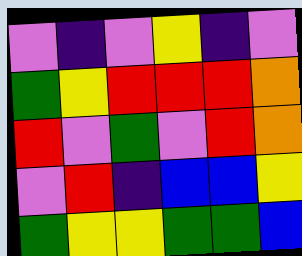[["violet", "indigo", "violet", "yellow", "indigo", "violet"], ["green", "yellow", "red", "red", "red", "orange"], ["red", "violet", "green", "violet", "red", "orange"], ["violet", "red", "indigo", "blue", "blue", "yellow"], ["green", "yellow", "yellow", "green", "green", "blue"]]